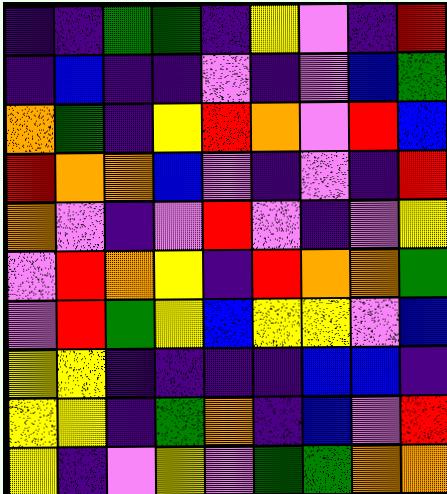[["indigo", "indigo", "green", "green", "indigo", "yellow", "violet", "indigo", "red"], ["indigo", "blue", "indigo", "indigo", "violet", "indigo", "violet", "blue", "green"], ["orange", "green", "indigo", "yellow", "red", "orange", "violet", "red", "blue"], ["red", "orange", "orange", "blue", "violet", "indigo", "violet", "indigo", "red"], ["orange", "violet", "indigo", "violet", "red", "violet", "indigo", "violet", "yellow"], ["violet", "red", "orange", "yellow", "indigo", "red", "orange", "orange", "green"], ["violet", "red", "green", "yellow", "blue", "yellow", "yellow", "violet", "blue"], ["yellow", "yellow", "indigo", "indigo", "indigo", "indigo", "blue", "blue", "indigo"], ["yellow", "yellow", "indigo", "green", "orange", "indigo", "blue", "violet", "red"], ["yellow", "indigo", "violet", "yellow", "violet", "green", "green", "orange", "orange"]]